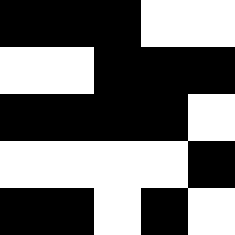[["black", "black", "black", "white", "white"], ["white", "white", "black", "black", "black"], ["black", "black", "black", "black", "white"], ["white", "white", "white", "white", "black"], ["black", "black", "white", "black", "white"]]